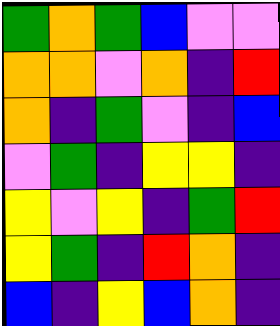[["green", "orange", "green", "blue", "violet", "violet"], ["orange", "orange", "violet", "orange", "indigo", "red"], ["orange", "indigo", "green", "violet", "indigo", "blue"], ["violet", "green", "indigo", "yellow", "yellow", "indigo"], ["yellow", "violet", "yellow", "indigo", "green", "red"], ["yellow", "green", "indigo", "red", "orange", "indigo"], ["blue", "indigo", "yellow", "blue", "orange", "indigo"]]